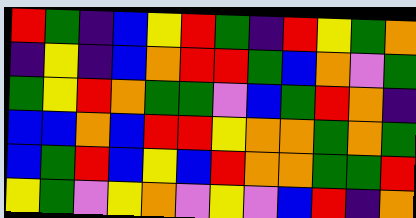[["red", "green", "indigo", "blue", "yellow", "red", "green", "indigo", "red", "yellow", "green", "orange"], ["indigo", "yellow", "indigo", "blue", "orange", "red", "red", "green", "blue", "orange", "violet", "green"], ["green", "yellow", "red", "orange", "green", "green", "violet", "blue", "green", "red", "orange", "indigo"], ["blue", "blue", "orange", "blue", "red", "red", "yellow", "orange", "orange", "green", "orange", "green"], ["blue", "green", "red", "blue", "yellow", "blue", "red", "orange", "orange", "green", "green", "red"], ["yellow", "green", "violet", "yellow", "orange", "violet", "yellow", "violet", "blue", "red", "indigo", "orange"]]